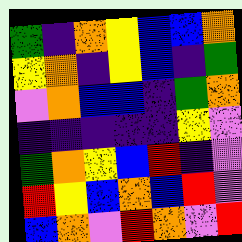[["green", "indigo", "orange", "yellow", "blue", "blue", "orange"], ["yellow", "orange", "indigo", "yellow", "blue", "indigo", "green"], ["violet", "orange", "blue", "blue", "indigo", "green", "orange"], ["indigo", "indigo", "indigo", "indigo", "indigo", "yellow", "violet"], ["green", "orange", "yellow", "blue", "red", "indigo", "violet"], ["red", "yellow", "blue", "orange", "blue", "red", "violet"], ["blue", "orange", "violet", "red", "orange", "violet", "red"]]